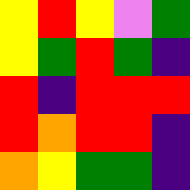[["yellow", "red", "yellow", "violet", "green"], ["yellow", "green", "red", "green", "indigo"], ["red", "indigo", "red", "red", "red"], ["red", "orange", "red", "red", "indigo"], ["orange", "yellow", "green", "green", "indigo"]]